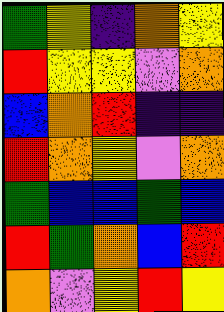[["green", "yellow", "indigo", "orange", "yellow"], ["red", "yellow", "yellow", "violet", "orange"], ["blue", "orange", "red", "indigo", "indigo"], ["red", "orange", "yellow", "violet", "orange"], ["green", "blue", "blue", "green", "blue"], ["red", "green", "orange", "blue", "red"], ["orange", "violet", "yellow", "red", "yellow"]]